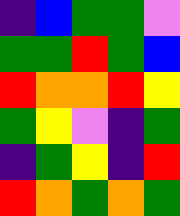[["indigo", "blue", "green", "green", "violet"], ["green", "green", "red", "green", "blue"], ["red", "orange", "orange", "red", "yellow"], ["green", "yellow", "violet", "indigo", "green"], ["indigo", "green", "yellow", "indigo", "red"], ["red", "orange", "green", "orange", "green"]]